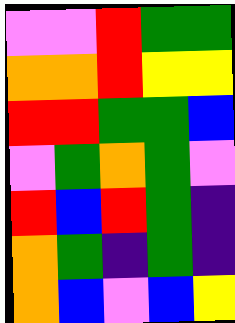[["violet", "violet", "red", "green", "green"], ["orange", "orange", "red", "yellow", "yellow"], ["red", "red", "green", "green", "blue"], ["violet", "green", "orange", "green", "violet"], ["red", "blue", "red", "green", "indigo"], ["orange", "green", "indigo", "green", "indigo"], ["orange", "blue", "violet", "blue", "yellow"]]